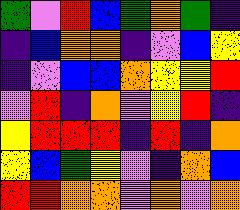[["green", "violet", "red", "blue", "green", "orange", "green", "indigo"], ["indigo", "blue", "orange", "orange", "indigo", "violet", "blue", "yellow"], ["indigo", "violet", "blue", "blue", "orange", "yellow", "yellow", "red"], ["violet", "red", "indigo", "orange", "violet", "yellow", "red", "indigo"], ["yellow", "red", "red", "red", "indigo", "red", "indigo", "orange"], ["yellow", "blue", "green", "yellow", "violet", "indigo", "orange", "blue"], ["red", "red", "orange", "orange", "violet", "orange", "violet", "orange"]]